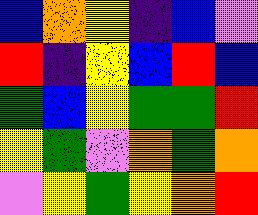[["blue", "orange", "yellow", "indigo", "blue", "violet"], ["red", "indigo", "yellow", "blue", "red", "blue"], ["green", "blue", "yellow", "green", "green", "red"], ["yellow", "green", "violet", "orange", "green", "orange"], ["violet", "yellow", "green", "yellow", "orange", "red"]]